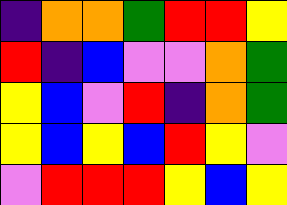[["indigo", "orange", "orange", "green", "red", "red", "yellow"], ["red", "indigo", "blue", "violet", "violet", "orange", "green"], ["yellow", "blue", "violet", "red", "indigo", "orange", "green"], ["yellow", "blue", "yellow", "blue", "red", "yellow", "violet"], ["violet", "red", "red", "red", "yellow", "blue", "yellow"]]